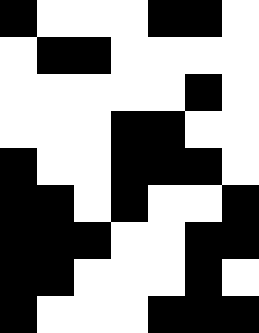[["black", "white", "white", "white", "black", "black", "white"], ["white", "black", "black", "white", "white", "white", "white"], ["white", "white", "white", "white", "white", "black", "white"], ["white", "white", "white", "black", "black", "white", "white"], ["black", "white", "white", "black", "black", "black", "white"], ["black", "black", "white", "black", "white", "white", "black"], ["black", "black", "black", "white", "white", "black", "black"], ["black", "black", "white", "white", "white", "black", "white"], ["black", "white", "white", "white", "black", "black", "black"]]